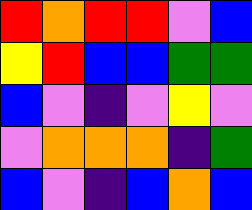[["red", "orange", "red", "red", "violet", "blue"], ["yellow", "red", "blue", "blue", "green", "green"], ["blue", "violet", "indigo", "violet", "yellow", "violet"], ["violet", "orange", "orange", "orange", "indigo", "green"], ["blue", "violet", "indigo", "blue", "orange", "blue"]]